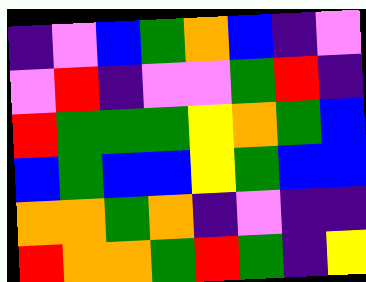[["indigo", "violet", "blue", "green", "orange", "blue", "indigo", "violet"], ["violet", "red", "indigo", "violet", "violet", "green", "red", "indigo"], ["red", "green", "green", "green", "yellow", "orange", "green", "blue"], ["blue", "green", "blue", "blue", "yellow", "green", "blue", "blue"], ["orange", "orange", "green", "orange", "indigo", "violet", "indigo", "indigo"], ["red", "orange", "orange", "green", "red", "green", "indigo", "yellow"]]